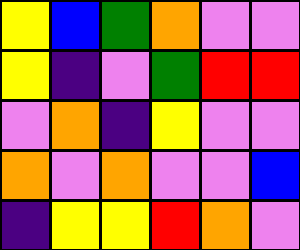[["yellow", "blue", "green", "orange", "violet", "violet"], ["yellow", "indigo", "violet", "green", "red", "red"], ["violet", "orange", "indigo", "yellow", "violet", "violet"], ["orange", "violet", "orange", "violet", "violet", "blue"], ["indigo", "yellow", "yellow", "red", "orange", "violet"]]